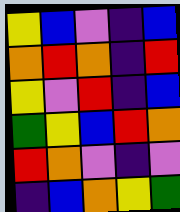[["yellow", "blue", "violet", "indigo", "blue"], ["orange", "red", "orange", "indigo", "red"], ["yellow", "violet", "red", "indigo", "blue"], ["green", "yellow", "blue", "red", "orange"], ["red", "orange", "violet", "indigo", "violet"], ["indigo", "blue", "orange", "yellow", "green"]]